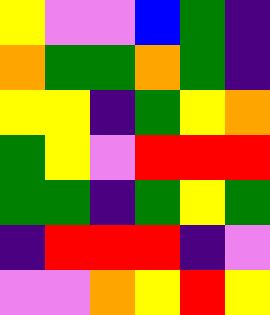[["yellow", "violet", "violet", "blue", "green", "indigo"], ["orange", "green", "green", "orange", "green", "indigo"], ["yellow", "yellow", "indigo", "green", "yellow", "orange"], ["green", "yellow", "violet", "red", "red", "red"], ["green", "green", "indigo", "green", "yellow", "green"], ["indigo", "red", "red", "red", "indigo", "violet"], ["violet", "violet", "orange", "yellow", "red", "yellow"]]